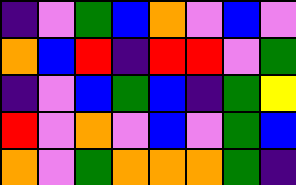[["indigo", "violet", "green", "blue", "orange", "violet", "blue", "violet"], ["orange", "blue", "red", "indigo", "red", "red", "violet", "green"], ["indigo", "violet", "blue", "green", "blue", "indigo", "green", "yellow"], ["red", "violet", "orange", "violet", "blue", "violet", "green", "blue"], ["orange", "violet", "green", "orange", "orange", "orange", "green", "indigo"]]